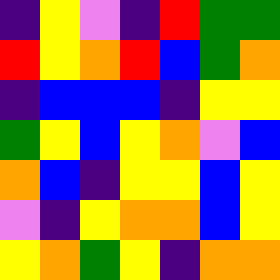[["indigo", "yellow", "violet", "indigo", "red", "green", "green"], ["red", "yellow", "orange", "red", "blue", "green", "orange"], ["indigo", "blue", "blue", "blue", "indigo", "yellow", "yellow"], ["green", "yellow", "blue", "yellow", "orange", "violet", "blue"], ["orange", "blue", "indigo", "yellow", "yellow", "blue", "yellow"], ["violet", "indigo", "yellow", "orange", "orange", "blue", "yellow"], ["yellow", "orange", "green", "yellow", "indigo", "orange", "orange"]]